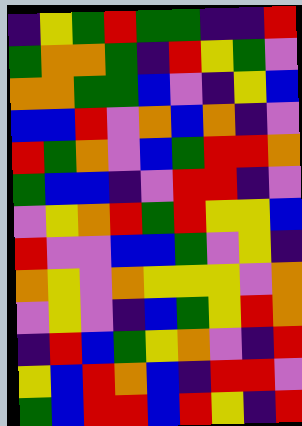[["indigo", "yellow", "green", "red", "green", "green", "indigo", "indigo", "red"], ["green", "orange", "orange", "green", "indigo", "red", "yellow", "green", "violet"], ["orange", "orange", "green", "green", "blue", "violet", "indigo", "yellow", "blue"], ["blue", "blue", "red", "violet", "orange", "blue", "orange", "indigo", "violet"], ["red", "green", "orange", "violet", "blue", "green", "red", "red", "orange"], ["green", "blue", "blue", "indigo", "violet", "red", "red", "indigo", "violet"], ["violet", "yellow", "orange", "red", "green", "red", "yellow", "yellow", "blue"], ["red", "violet", "violet", "blue", "blue", "green", "violet", "yellow", "indigo"], ["orange", "yellow", "violet", "orange", "yellow", "yellow", "yellow", "violet", "orange"], ["violet", "yellow", "violet", "indigo", "blue", "green", "yellow", "red", "orange"], ["indigo", "red", "blue", "green", "yellow", "orange", "violet", "indigo", "red"], ["yellow", "blue", "red", "orange", "blue", "indigo", "red", "red", "violet"], ["green", "blue", "red", "red", "blue", "red", "yellow", "indigo", "red"]]